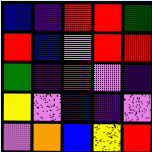[["blue", "indigo", "red", "red", "green"], ["red", "blue", "violet", "red", "red"], ["green", "indigo", "red", "violet", "indigo"], ["yellow", "violet", "blue", "indigo", "violet"], ["violet", "orange", "blue", "yellow", "red"]]